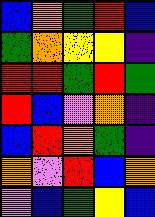[["blue", "orange", "green", "red", "blue"], ["green", "orange", "yellow", "yellow", "indigo"], ["red", "red", "green", "red", "green"], ["red", "blue", "violet", "orange", "indigo"], ["blue", "red", "orange", "green", "indigo"], ["orange", "violet", "red", "blue", "orange"], ["violet", "blue", "green", "yellow", "blue"]]